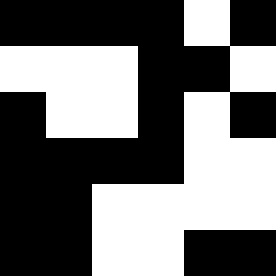[["black", "black", "black", "black", "white", "black"], ["white", "white", "white", "black", "black", "white"], ["black", "white", "white", "black", "white", "black"], ["black", "black", "black", "black", "white", "white"], ["black", "black", "white", "white", "white", "white"], ["black", "black", "white", "white", "black", "black"]]